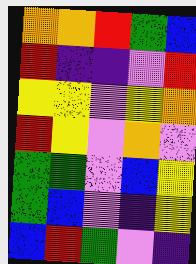[["orange", "orange", "red", "green", "blue"], ["red", "indigo", "indigo", "violet", "red"], ["yellow", "yellow", "violet", "yellow", "orange"], ["red", "yellow", "violet", "orange", "violet"], ["green", "green", "violet", "blue", "yellow"], ["green", "blue", "violet", "indigo", "yellow"], ["blue", "red", "green", "violet", "indigo"]]